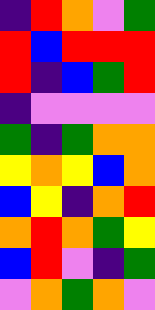[["indigo", "red", "orange", "violet", "green"], ["red", "blue", "red", "red", "red"], ["red", "indigo", "blue", "green", "red"], ["indigo", "violet", "violet", "violet", "violet"], ["green", "indigo", "green", "orange", "orange"], ["yellow", "orange", "yellow", "blue", "orange"], ["blue", "yellow", "indigo", "orange", "red"], ["orange", "red", "orange", "green", "yellow"], ["blue", "red", "violet", "indigo", "green"], ["violet", "orange", "green", "orange", "violet"]]